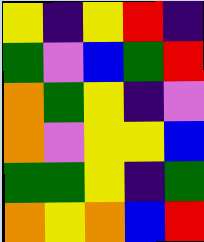[["yellow", "indigo", "yellow", "red", "indigo"], ["green", "violet", "blue", "green", "red"], ["orange", "green", "yellow", "indigo", "violet"], ["orange", "violet", "yellow", "yellow", "blue"], ["green", "green", "yellow", "indigo", "green"], ["orange", "yellow", "orange", "blue", "red"]]